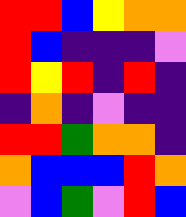[["red", "red", "blue", "yellow", "orange", "orange"], ["red", "blue", "indigo", "indigo", "indigo", "violet"], ["red", "yellow", "red", "indigo", "red", "indigo"], ["indigo", "orange", "indigo", "violet", "indigo", "indigo"], ["red", "red", "green", "orange", "orange", "indigo"], ["orange", "blue", "blue", "blue", "red", "orange"], ["violet", "blue", "green", "violet", "red", "blue"]]